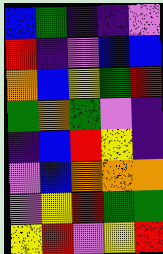[["blue", "green", "indigo", "indigo", "violet"], ["red", "indigo", "violet", "blue", "blue"], ["orange", "blue", "yellow", "green", "red"], ["green", "orange", "green", "violet", "indigo"], ["indigo", "blue", "red", "yellow", "indigo"], ["violet", "blue", "orange", "orange", "orange"], ["violet", "yellow", "red", "green", "green"], ["yellow", "red", "violet", "yellow", "red"]]